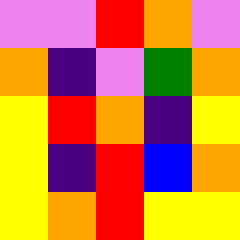[["violet", "violet", "red", "orange", "violet"], ["orange", "indigo", "violet", "green", "orange"], ["yellow", "red", "orange", "indigo", "yellow"], ["yellow", "indigo", "red", "blue", "orange"], ["yellow", "orange", "red", "yellow", "yellow"]]